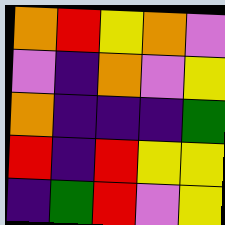[["orange", "red", "yellow", "orange", "violet"], ["violet", "indigo", "orange", "violet", "yellow"], ["orange", "indigo", "indigo", "indigo", "green"], ["red", "indigo", "red", "yellow", "yellow"], ["indigo", "green", "red", "violet", "yellow"]]